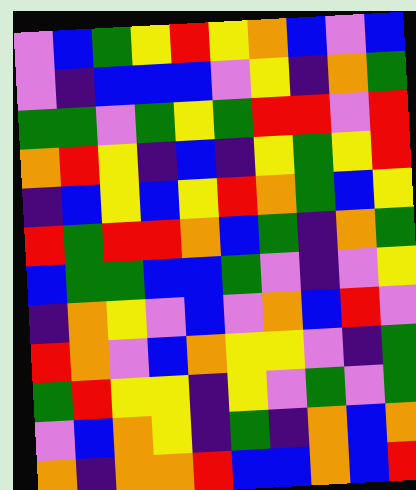[["violet", "blue", "green", "yellow", "red", "yellow", "orange", "blue", "violet", "blue"], ["violet", "indigo", "blue", "blue", "blue", "violet", "yellow", "indigo", "orange", "green"], ["green", "green", "violet", "green", "yellow", "green", "red", "red", "violet", "red"], ["orange", "red", "yellow", "indigo", "blue", "indigo", "yellow", "green", "yellow", "red"], ["indigo", "blue", "yellow", "blue", "yellow", "red", "orange", "green", "blue", "yellow"], ["red", "green", "red", "red", "orange", "blue", "green", "indigo", "orange", "green"], ["blue", "green", "green", "blue", "blue", "green", "violet", "indigo", "violet", "yellow"], ["indigo", "orange", "yellow", "violet", "blue", "violet", "orange", "blue", "red", "violet"], ["red", "orange", "violet", "blue", "orange", "yellow", "yellow", "violet", "indigo", "green"], ["green", "red", "yellow", "yellow", "indigo", "yellow", "violet", "green", "violet", "green"], ["violet", "blue", "orange", "yellow", "indigo", "green", "indigo", "orange", "blue", "orange"], ["orange", "indigo", "orange", "orange", "red", "blue", "blue", "orange", "blue", "red"]]